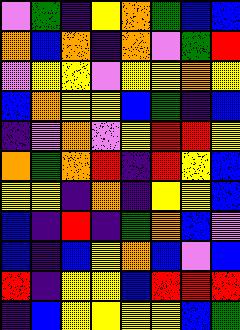[["violet", "green", "indigo", "yellow", "orange", "green", "blue", "blue"], ["orange", "blue", "orange", "indigo", "orange", "violet", "green", "red"], ["violet", "yellow", "yellow", "violet", "yellow", "yellow", "orange", "yellow"], ["blue", "orange", "yellow", "yellow", "blue", "green", "indigo", "blue"], ["indigo", "violet", "orange", "violet", "yellow", "red", "red", "yellow"], ["orange", "green", "orange", "red", "indigo", "red", "yellow", "blue"], ["yellow", "yellow", "indigo", "orange", "indigo", "yellow", "yellow", "blue"], ["blue", "indigo", "red", "indigo", "green", "orange", "blue", "violet"], ["blue", "indigo", "blue", "yellow", "orange", "blue", "violet", "blue"], ["red", "indigo", "yellow", "yellow", "blue", "red", "red", "red"], ["indigo", "blue", "yellow", "yellow", "yellow", "yellow", "blue", "green"]]